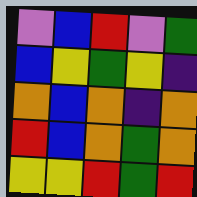[["violet", "blue", "red", "violet", "green"], ["blue", "yellow", "green", "yellow", "indigo"], ["orange", "blue", "orange", "indigo", "orange"], ["red", "blue", "orange", "green", "orange"], ["yellow", "yellow", "red", "green", "red"]]